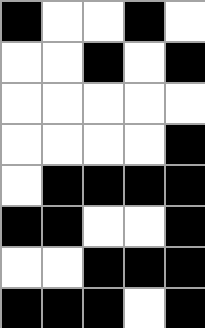[["black", "white", "white", "black", "white"], ["white", "white", "black", "white", "black"], ["white", "white", "white", "white", "white"], ["white", "white", "white", "white", "black"], ["white", "black", "black", "black", "black"], ["black", "black", "white", "white", "black"], ["white", "white", "black", "black", "black"], ["black", "black", "black", "white", "black"]]